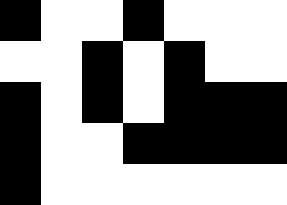[["black", "white", "white", "black", "white", "white", "white"], ["white", "white", "black", "white", "black", "white", "white"], ["black", "white", "black", "white", "black", "black", "black"], ["black", "white", "white", "black", "black", "black", "black"], ["black", "white", "white", "white", "white", "white", "white"]]